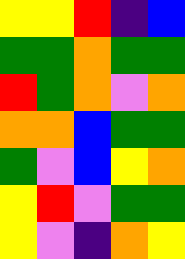[["yellow", "yellow", "red", "indigo", "blue"], ["green", "green", "orange", "green", "green"], ["red", "green", "orange", "violet", "orange"], ["orange", "orange", "blue", "green", "green"], ["green", "violet", "blue", "yellow", "orange"], ["yellow", "red", "violet", "green", "green"], ["yellow", "violet", "indigo", "orange", "yellow"]]